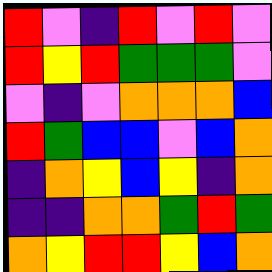[["red", "violet", "indigo", "red", "violet", "red", "violet"], ["red", "yellow", "red", "green", "green", "green", "violet"], ["violet", "indigo", "violet", "orange", "orange", "orange", "blue"], ["red", "green", "blue", "blue", "violet", "blue", "orange"], ["indigo", "orange", "yellow", "blue", "yellow", "indigo", "orange"], ["indigo", "indigo", "orange", "orange", "green", "red", "green"], ["orange", "yellow", "red", "red", "yellow", "blue", "orange"]]